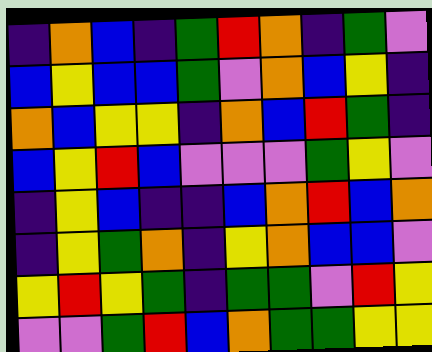[["indigo", "orange", "blue", "indigo", "green", "red", "orange", "indigo", "green", "violet"], ["blue", "yellow", "blue", "blue", "green", "violet", "orange", "blue", "yellow", "indigo"], ["orange", "blue", "yellow", "yellow", "indigo", "orange", "blue", "red", "green", "indigo"], ["blue", "yellow", "red", "blue", "violet", "violet", "violet", "green", "yellow", "violet"], ["indigo", "yellow", "blue", "indigo", "indigo", "blue", "orange", "red", "blue", "orange"], ["indigo", "yellow", "green", "orange", "indigo", "yellow", "orange", "blue", "blue", "violet"], ["yellow", "red", "yellow", "green", "indigo", "green", "green", "violet", "red", "yellow"], ["violet", "violet", "green", "red", "blue", "orange", "green", "green", "yellow", "yellow"]]